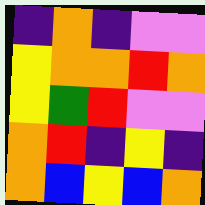[["indigo", "orange", "indigo", "violet", "violet"], ["yellow", "orange", "orange", "red", "orange"], ["yellow", "green", "red", "violet", "violet"], ["orange", "red", "indigo", "yellow", "indigo"], ["orange", "blue", "yellow", "blue", "orange"]]